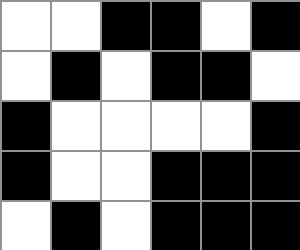[["white", "white", "black", "black", "white", "black"], ["white", "black", "white", "black", "black", "white"], ["black", "white", "white", "white", "white", "black"], ["black", "white", "white", "black", "black", "black"], ["white", "black", "white", "black", "black", "black"]]